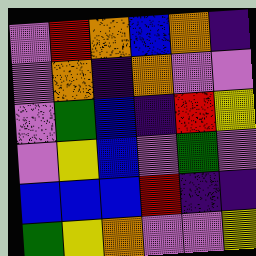[["violet", "red", "orange", "blue", "orange", "indigo"], ["violet", "orange", "indigo", "orange", "violet", "violet"], ["violet", "green", "blue", "indigo", "red", "yellow"], ["violet", "yellow", "blue", "violet", "green", "violet"], ["blue", "blue", "blue", "red", "indigo", "indigo"], ["green", "yellow", "orange", "violet", "violet", "yellow"]]